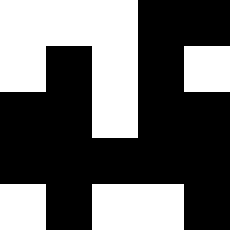[["white", "white", "white", "black", "black"], ["white", "black", "white", "black", "white"], ["black", "black", "white", "black", "black"], ["black", "black", "black", "black", "black"], ["white", "black", "white", "white", "black"]]